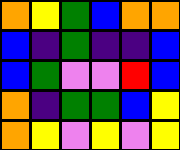[["orange", "yellow", "green", "blue", "orange", "orange"], ["blue", "indigo", "green", "indigo", "indigo", "blue"], ["blue", "green", "violet", "violet", "red", "blue"], ["orange", "indigo", "green", "green", "blue", "yellow"], ["orange", "yellow", "violet", "yellow", "violet", "yellow"]]